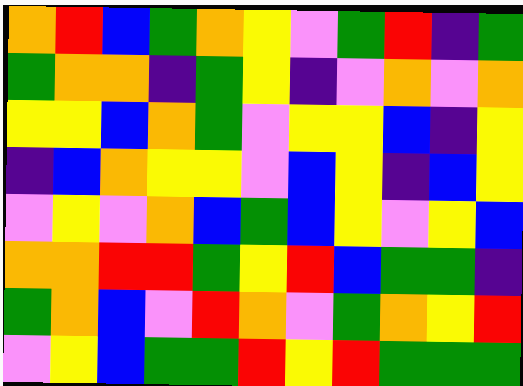[["orange", "red", "blue", "green", "orange", "yellow", "violet", "green", "red", "indigo", "green"], ["green", "orange", "orange", "indigo", "green", "yellow", "indigo", "violet", "orange", "violet", "orange"], ["yellow", "yellow", "blue", "orange", "green", "violet", "yellow", "yellow", "blue", "indigo", "yellow"], ["indigo", "blue", "orange", "yellow", "yellow", "violet", "blue", "yellow", "indigo", "blue", "yellow"], ["violet", "yellow", "violet", "orange", "blue", "green", "blue", "yellow", "violet", "yellow", "blue"], ["orange", "orange", "red", "red", "green", "yellow", "red", "blue", "green", "green", "indigo"], ["green", "orange", "blue", "violet", "red", "orange", "violet", "green", "orange", "yellow", "red"], ["violet", "yellow", "blue", "green", "green", "red", "yellow", "red", "green", "green", "green"]]